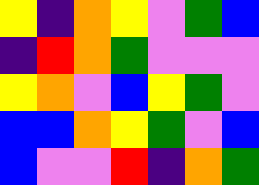[["yellow", "indigo", "orange", "yellow", "violet", "green", "blue"], ["indigo", "red", "orange", "green", "violet", "violet", "violet"], ["yellow", "orange", "violet", "blue", "yellow", "green", "violet"], ["blue", "blue", "orange", "yellow", "green", "violet", "blue"], ["blue", "violet", "violet", "red", "indigo", "orange", "green"]]